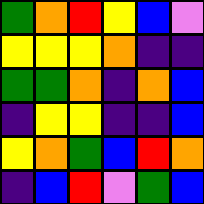[["green", "orange", "red", "yellow", "blue", "violet"], ["yellow", "yellow", "yellow", "orange", "indigo", "indigo"], ["green", "green", "orange", "indigo", "orange", "blue"], ["indigo", "yellow", "yellow", "indigo", "indigo", "blue"], ["yellow", "orange", "green", "blue", "red", "orange"], ["indigo", "blue", "red", "violet", "green", "blue"]]